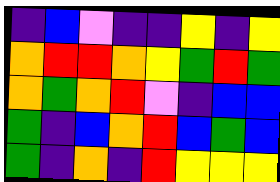[["indigo", "blue", "violet", "indigo", "indigo", "yellow", "indigo", "yellow"], ["orange", "red", "red", "orange", "yellow", "green", "red", "green"], ["orange", "green", "orange", "red", "violet", "indigo", "blue", "blue"], ["green", "indigo", "blue", "orange", "red", "blue", "green", "blue"], ["green", "indigo", "orange", "indigo", "red", "yellow", "yellow", "yellow"]]